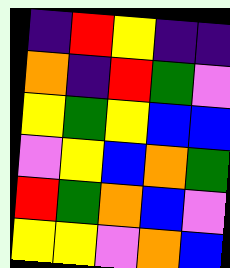[["indigo", "red", "yellow", "indigo", "indigo"], ["orange", "indigo", "red", "green", "violet"], ["yellow", "green", "yellow", "blue", "blue"], ["violet", "yellow", "blue", "orange", "green"], ["red", "green", "orange", "blue", "violet"], ["yellow", "yellow", "violet", "orange", "blue"]]